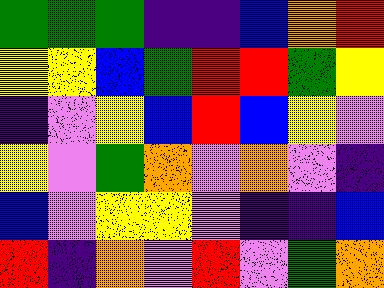[["green", "green", "green", "indigo", "indigo", "blue", "orange", "red"], ["yellow", "yellow", "blue", "green", "red", "red", "green", "yellow"], ["indigo", "violet", "yellow", "blue", "red", "blue", "yellow", "violet"], ["yellow", "violet", "green", "orange", "violet", "orange", "violet", "indigo"], ["blue", "violet", "yellow", "yellow", "violet", "indigo", "indigo", "blue"], ["red", "indigo", "orange", "violet", "red", "violet", "green", "orange"]]